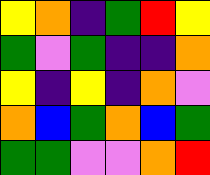[["yellow", "orange", "indigo", "green", "red", "yellow"], ["green", "violet", "green", "indigo", "indigo", "orange"], ["yellow", "indigo", "yellow", "indigo", "orange", "violet"], ["orange", "blue", "green", "orange", "blue", "green"], ["green", "green", "violet", "violet", "orange", "red"]]